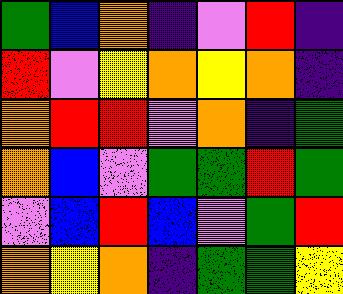[["green", "blue", "orange", "indigo", "violet", "red", "indigo"], ["red", "violet", "yellow", "orange", "yellow", "orange", "indigo"], ["orange", "red", "red", "violet", "orange", "indigo", "green"], ["orange", "blue", "violet", "green", "green", "red", "green"], ["violet", "blue", "red", "blue", "violet", "green", "red"], ["orange", "yellow", "orange", "indigo", "green", "green", "yellow"]]